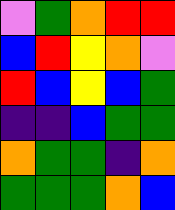[["violet", "green", "orange", "red", "red"], ["blue", "red", "yellow", "orange", "violet"], ["red", "blue", "yellow", "blue", "green"], ["indigo", "indigo", "blue", "green", "green"], ["orange", "green", "green", "indigo", "orange"], ["green", "green", "green", "orange", "blue"]]